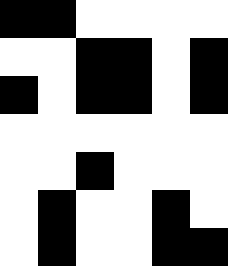[["black", "black", "white", "white", "white", "white"], ["white", "white", "black", "black", "white", "black"], ["black", "white", "black", "black", "white", "black"], ["white", "white", "white", "white", "white", "white"], ["white", "white", "black", "white", "white", "white"], ["white", "black", "white", "white", "black", "white"], ["white", "black", "white", "white", "black", "black"]]